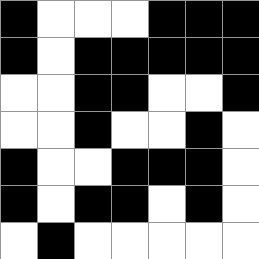[["black", "white", "white", "white", "black", "black", "black"], ["black", "white", "black", "black", "black", "black", "black"], ["white", "white", "black", "black", "white", "white", "black"], ["white", "white", "black", "white", "white", "black", "white"], ["black", "white", "white", "black", "black", "black", "white"], ["black", "white", "black", "black", "white", "black", "white"], ["white", "black", "white", "white", "white", "white", "white"]]